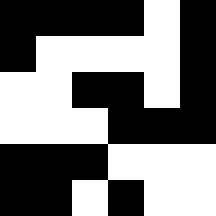[["black", "black", "black", "black", "white", "black"], ["black", "white", "white", "white", "white", "black"], ["white", "white", "black", "black", "white", "black"], ["white", "white", "white", "black", "black", "black"], ["black", "black", "black", "white", "white", "white"], ["black", "black", "white", "black", "white", "white"]]